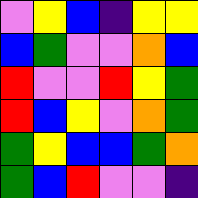[["violet", "yellow", "blue", "indigo", "yellow", "yellow"], ["blue", "green", "violet", "violet", "orange", "blue"], ["red", "violet", "violet", "red", "yellow", "green"], ["red", "blue", "yellow", "violet", "orange", "green"], ["green", "yellow", "blue", "blue", "green", "orange"], ["green", "blue", "red", "violet", "violet", "indigo"]]